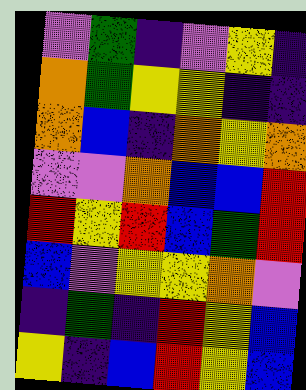[["violet", "green", "indigo", "violet", "yellow", "indigo"], ["orange", "green", "yellow", "yellow", "indigo", "indigo"], ["orange", "blue", "indigo", "orange", "yellow", "orange"], ["violet", "violet", "orange", "blue", "blue", "red"], ["red", "yellow", "red", "blue", "green", "red"], ["blue", "violet", "yellow", "yellow", "orange", "violet"], ["indigo", "green", "indigo", "red", "yellow", "blue"], ["yellow", "indigo", "blue", "red", "yellow", "blue"]]